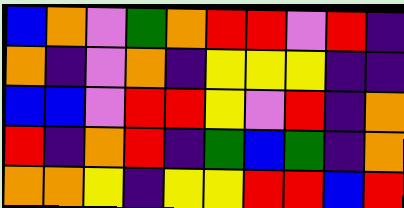[["blue", "orange", "violet", "green", "orange", "red", "red", "violet", "red", "indigo"], ["orange", "indigo", "violet", "orange", "indigo", "yellow", "yellow", "yellow", "indigo", "indigo"], ["blue", "blue", "violet", "red", "red", "yellow", "violet", "red", "indigo", "orange"], ["red", "indigo", "orange", "red", "indigo", "green", "blue", "green", "indigo", "orange"], ["orange", "orange", "yellow", "indigo", "yellow", "yellow", "red", "red", "blue", "red"]]